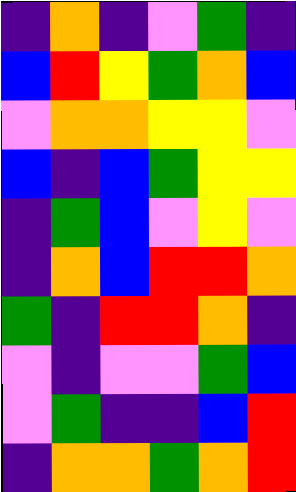[["indigo", "orange", "indigo", "violet", "green", "indigo"], ["blue", "red", "yellow", "green", "orange", "blue"], ["violet", "orange", "orange", "yellow", "yellow", "violet"], ["blue", "indigo", "blue", "green", "yellow", "yellow"], ["indigo", "green", "blue", "violet", "yellow", "violet"], ["indigo", "orange", "blue", "red", "red", "orange"], ["green", "indigo", "red", "red", "orange", "indigo"], ["violet", "indigo", "violet", "violet", "green", "blue"], ["violet", "green", "indigo", "indigo", "blue", "red"], ["indigo", "orange", "orange", "green", "orange", "red"]]